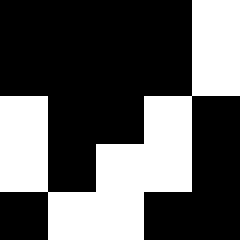[["black", "black", "black", "black", "white"], ["black", "black", "black", "black", "white"], ["white", "black", "black", "white", "black"], ["white", "black", "white", "white", "black"], ["black", "white", "white", "black", "black"]]